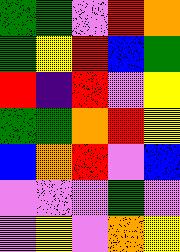[["green", "green", "violet", "red", "orange"], ["green", "yellow", "red", "blue", "green"], ["red", "indigo", "red", "violet", "yellow"], ["green", "green", "orange", "red", "yellow"], ["blue", "orange", "red", "violet", "blue"], ["violet", "violet", "violet", "green", "violet"], ["violet", "yellow", "violet", "orange", "yellow"]]